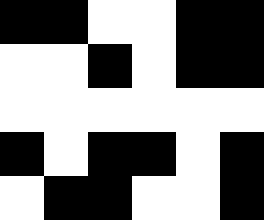[["black", "black", "white", "white", "black", "black"], ["white", "white", "black", "white", "black", "black"], ["white", "white", "white", "white", "white", "white"], ["black", "white", "black", "black", "white", "black"], ["white", "black", "black", "white", "white", "black"]]